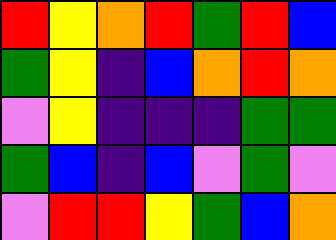[["red", "yellow", "orange", "red", "green", "red", "blue"], ["green", "yellow", "indigo", "blue", "orange", "red", "orange"], ["violet", "yellow", "indigo", "indigo", "indigo", "green", "green"], ["green", "blue", "indigo", "blue", "violet", "green", "violet"], ["violet", "red", "red", "yellow", "green", "blue", "orange"]]